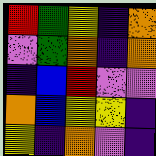[["red", "green", "yellow", "indigo", "orange"], ["violet", "green", "orange", "indigo", "orange"], ["indigo", "blue", "red", "violet", "violet"], ["orange", "blue", "yellow", "yellow", "indigo"], ["yellow", "indigo", "orange", "violet", "indigo"]]